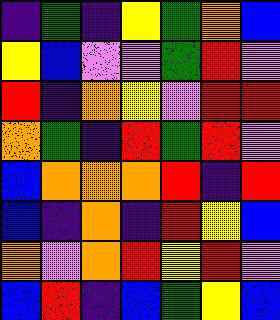[["indigo", "green", "indigo", "yellow", "green", "orange", "blue"], ["yellow", "blue", "violet", "violet", "green", "red", "violet"], ["red", "indigo", "orange", "yellow", "violet", "red", "red"], ["orange", "green", "indigo", "red", "green", "red", "violet"], ["blue", "orange", "orange", "orange", "red", "indigo", "red"], ["blue", "indigo", "orange", "indigo", "red", "yellow", "blue"], ["orange", "violet", "orange", "red", "yellow", "red", "violet"], ["blue", "red", "indigo", "blue", "green", "yellow", "blue"]]